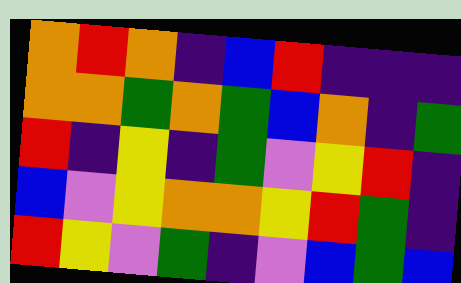[["orange", "red", "orange", "indigo", "blue", "red", "indigo", "indigo", "indigo"], ["orange", "orange", "green", "orange", "green", "blue", "orange", "indigo", "green"], ["red", "indigo", "yellow", "indigo", "green", "violet", "yellow", "red", "indigo"], ["blue", "violet", "yellow", "orange", "orange", "yellow", "red", "green", "indigo"], ["red", "yellow", "violet", "green", "indigo", "violet", "blue", "green", "blue"]]